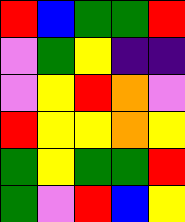[["red", "blue", "green", "green", "red"], ["violet", "green", "yellow", "indigo", "indigo"], ["violet", "yellow", "red", "orange", "violet"], ["red", "yellow", "yellow", "orange", "yellow"], ["green", "yellow", "green", "green", "red"], ["green", "violet", "red", "blue", "yellow"]]